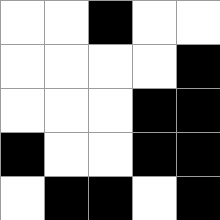[["white", "white", "black", "white", "white"], ["white", "white", "white", "white", "black"], ["white", "white", "white", "black", "black"], ["black", "white", "white", "black", "black"], ["white", "black", "black", "white", "black"]]